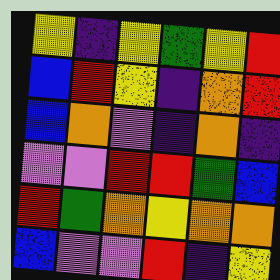[["yellow", "indigo", "yellow", "green", "yellow", "red"], ["blue", "red", "yellow", "indigo", "orange", "red"], ["blue", "orange", "violet", "indigo", "orange", "indigo"], ["violet", "violet", "red", "red", "green", "blue"], ["red", "green", "orange", "yellow", "orange", "orange"], ["blue", "violet", "violet", "red", "indigo", "yellow"]]